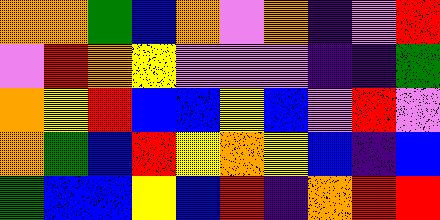[["orange", "orange", "green", "blue", "orange", "violet", "orange", "indigo", "violet", "red"], ["violet", "red", "orange", "yellow", "violet", "violet", "violet", "indigo", "indigo", "green"], ["orange", "yellow", "red", "blue", "blue", "yellow", "blue", "violet", "red", "violet"], ["orange", "green", "blue", "red", "yellow", "orange", "yellow", "blue", "indigo", "blue"], ["green", "blue", "blue", "yellow", "blue", "red", "indigo", "orange", "red", "red"]]